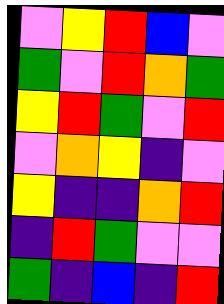[["violet", "yellow", "red", "blue", "violet"], ["green", "violet", "red", "orange", "green"], ["yellow", "red", "green", "violet", "red"], ["violet", "orange", "yellow", "indigo", "violet"], ["yellow", "indigo", "indigo", "orange", "red"], ["indigo", "red", "green", "violet", "violet"], ["green", "indigo", "blue", "indigo", "red"]]